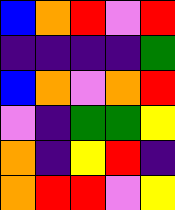[["blue", "orange", "red", "violet", "red"], ["indigo", "indigo", "indigo", "indigo", "green"], ["blue", "orange", "violet", "orange", "red"], ["violet", "indigo", "green", "green", "yellow"], ["orange", "indigo", "yellow", "red", "indigo"], ["orange", "red", "red", "violet", "yellow"]]